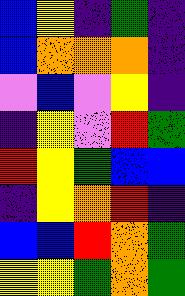[["blue", "yellow", "indigo", "green", "indigo"], ["blue", "orange", "orange", "orange", "indigo"], ["violet", "blue", "violet", "yellow", "indigo"], ["indigo", "yellow", "violet", "red", "green"], ["red", "yellow", "green", "blue", "blue"], ["indigo", "yellow", "orange", "red", "indigo"], ["blue", "blue", "red", "orange", "green"], ["yellow", "yellow", "green", "orange", "green"]]